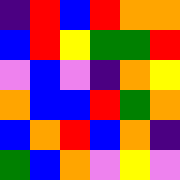[["indigo", "red", "blue", "red", "orange", "orange"], ["blue", "red", "yellow", "green", "green", "red"], ["violet", "blue", "violet", "indigo", "orange", "yellow"], ["orange", "blue", "blue", "red", "green", "orange"], ["blue", "orange", "red", "blue", "orange", "indigo"], ["green", "blue", "orange", "violet", "yellow", "violet"]]